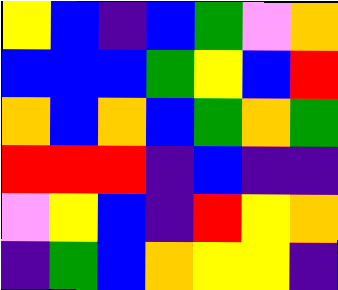[["yellow", "blue", "indigo", "blue", "green", "violet", "orange"], ["blue", "blue", "blue", "green", "yellow", "blue", "red"], ["orange", "blue", "orange", "blue", "green", "orange", "green"], ["red", "red", "red", "indigo", "blue", "indigo", "indigo"], ["violet", "yellow", "blue", "indigo", "red", "yellow", "orange"], ["indigo", "green", "blue", "orange", "yellow", "yellow", "indigo"]]